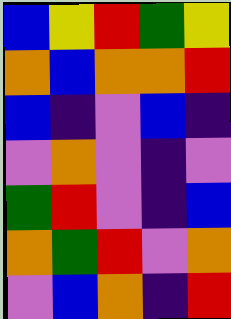[["blue", "yellow", "red", "green", "yellow"], ["orange", "blue", "orange", "orange", "red"], ["blue", "indigo", "violet", "blue", "indigo"], ["violet", "orange", "violet", "indigo", "violet"], ["green", "red", "violet", "indigo", "blue"], ["orange", "green", "red", "violet", "orange"], ["violet", "blue", "orange", "indigo", "red"]]